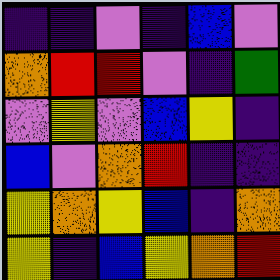[["indigo", "indigo", "violet", "indigo", "blue", "violet"], ["orange", "red", "red", "violet", "indigo", "green"], ["violet", "yellow", "violet", "blue", "yellow", "indigo"], ["blue", "violet", "orange", "red", "indigo", "indigo"], ["yellow", "orange", "yellow", "blue", "indigo", "orange"], ["yellow", "indigo", "blue", "yellow", "orange", "red"]]